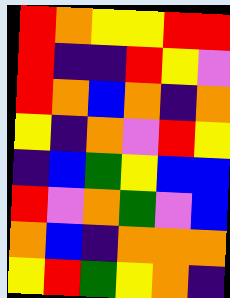[["red", "orange", "yellow", "yellow", "red", "red"], ["red", "indigo", "indigo", "red", "yellow", "violet"], ["red", "orange", "blue", "orange", "indigo", "orange"], ["yellow", "indigo", "orange", "violet", "red", "yellow"], ["indigo", "blue", "green", "yellow", "blue", "blue"], ["red", "violet", "orange", "green", "violet", "blue"], ["orange", "blue", "indigo", "orange", "orange", "orange"], ["yellow", "red", "green", "yellow", "orange", "indigo"]]